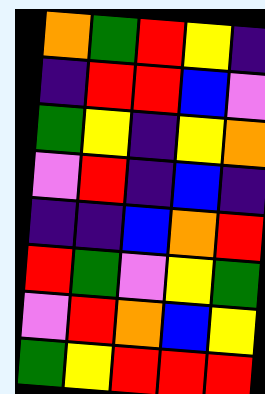[["orange", "green", "red", "yellow", "indigo"], ["indigo", "red", "red", "blue", "violet"], ["green", "yellow", "indigo", "yellow", "orange"], ["violet", "red", "indigo", "blue", "indigo"], ["indigo", "indigo", "blue", "orange", "red"], ["red", "green", "violet", "yellow", "green"], ["violet", "red", "orange", "blue", "yellow"], ["green", "yellow", "red", "red", "red"]]